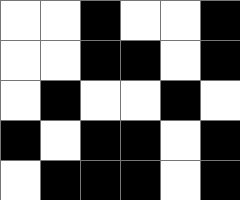[["white", "white", "black", "white", "white", "black"], ["white", "white", "black", "black", "white", "black"], ["white", "black", "white", "white", "black", "white"], ["black", "white", "black", "black", "white", "black"], ["white", "black", "black", "black", "white", "black"]]